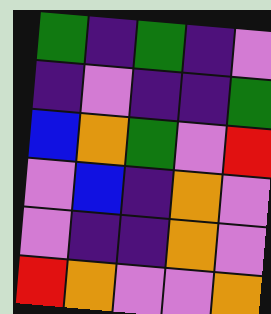[["green", "indigo", "green", "indigo", "violet"], ["indigo", "violet", "indigo", "indigo", "green"], ["blue", "orange", "green", "violet", "red"], ["violet", "blue", "indigo", "orange", "violet"], ["violet", "indigo", "indigo", "orange", "violet"], ["red", "orange", "violet", "violet", "orange"]]